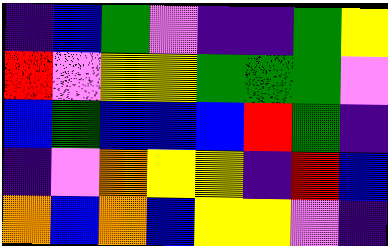[["indigo", "blue", "green", "violet", "indigo", "indigo", "green", "yellow"], ["red", "violet", "yellow", "yellow", "green", "green", "green", "violet"], ["blue", "green", "blue", "blue", "blue", "red", "green", "indigo"], ["indigo", "violet", "orange", "yellow", "yellow", "indigo", "red", "blue"], ["orange", "blue", "orange", "blue", "yellow", "yellow", "violet", "indigo"]]